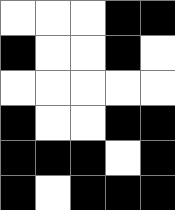[["white", "white", "white", "black", "black"], ["black", "white", "white", "black", "white"], ["white", "white", "white", "white", "white"], ["black", "white", "white", "black", "black"], ["black", "black", "black", "white", "black"], ["black", "white", "black", "black", "black"]]